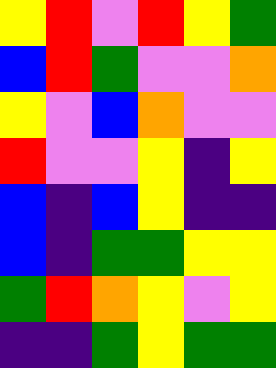[["yellow", "red", "violet", "red", "yellow", "green"], ["blue", "red", "green", "violet", "violet", "orange"], ["yellow", "violet", "blue", "orange", "violet", "violet"], ["red", "violet", "violet", "yellow", "indigo", "yellow"], ["blue", "indigo", "blue", "yellow", "indigo", "indigo"], ["blue", "indigo", "green", "green", "yellow", "yellow"], ["green", "red", "orange", "yellow", "violet", "yellow"], ["indigo", "indigo", "green", "yellow", "green", "green"]]